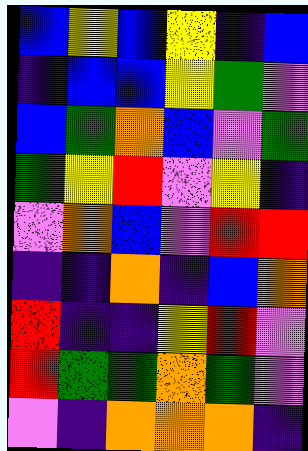[["blue", "yellow", "blue", "yellow", "indigo", "blue"], ["indigo", "blue", "blue", "yellow", "green", "violet"], ["blue", "green", "orange", "blue", "violet", "green"], ["green", "yellow", "red", "violet", "yellow", "indigo"], ["violet", "orange", "blue", "violet", "red", "red"], ["indigo", "indigo", "orange", "indigo", "blue", "orange"], ["red", "indigo", "indigo", "yellow", "red", "violet"], ["red", "green", "green", "orange", "green", "violet"], ["violet", "indigo", "orange", "orange", "orange", "indigo"]]